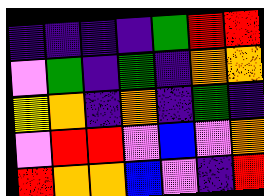[["indigo", "indigo", "indigo", "indigo", "green", "red", "red"], ["violet", "green", "indigo", "green", "indigo", "orange", "orange"], ["yellow", "orange", "indigo", "orange", "indigo", "green", "indigo"], ["violet", "red", "red", "violet", "blue", "violet", "orange"], ["red", "orange", "orange", "blue", "violet", "indigo", "red"]]